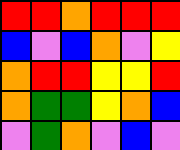[["red", "red", "orange", "red", "red", "red"], ["blue", "violet", "blue", "orange", "violet", "yellow"], ["orange", "red", "red", "yellow", "yellow", "red"], ["orange", "green", "green", "yellow", "orange", "blue"], ["violet", "green", "orange", "violet", "blue", "violet"]]